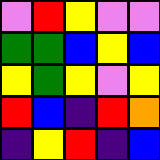[["violet", "red", "yellow", "violet", "violet"], ["green", "green", "blue", "yellow", "blue"], ["yellow", "green", "yellow", "violet", "yellow"], ["red", "blue", "indigo", "red", "orange"], ["indigo", "yellow", "red", "indigo", "blue"]]